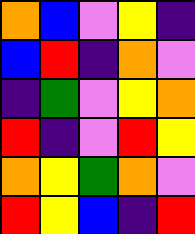[["orange", "blue", "violet", "yellow", "indigo"], ["blue", "red", "indigo", "orange", "violet"], ["indigo", "green", "violet", "yellow", "orange"], ["red", "indigo", "violet", "red", "yellow"], ["orange", "yellow", "green", "orange", "violet"], ["red", "yellow", "blue", "indigo", "red"]]